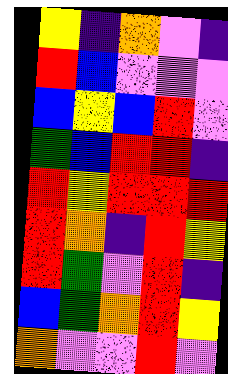[["yellow", "indigo", "orange", "violet", "indigo"], ["red", "blue", "violet", "violet", "violet"], ["blue", "yellow", "blue", "red", "violet"], ["green", "blue", "red", "red", "indigo"], ["red", "yellow", "red", "red", "red"], ["red", "orange", "indigo", "red", "yellow"], ["red", "green", "violet", "red", "indigo"], ["blue", "green", "orange", "red", "yellow"], ["orange", "violet", "violet", "red", "violet"]]